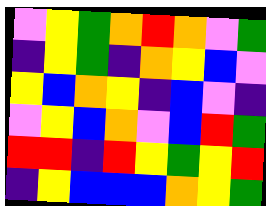[["violet", "yellow", "green", "orange", "red", "orange", "violet", "green"], ["indigo", "yellow", "green", "indigo", "orange", "yellow", "blue", "violet"], ["yellow", "blue", "orange", "yellow", "indigo", "blue", "violet", "indigo"], ["violet", "yellow", "blue", "orange", "violet", "blue", "red", "green"], ["red", "red", "indigo", "red", "yellow", "green", "yellow", "red"], ["indigo", "yellow", "blue", "blue", "blue", "orange", "yellow", "green"]]